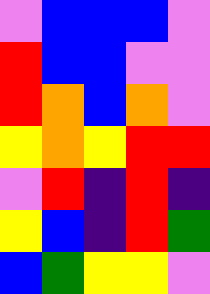[["violet", "blue", "blue", "blue", "violet"], ["red", "blue", "blue", "violet", "violet"], ["red", "orange", "blue", "orange", "violet"], ["yellow", "orange", "yellow", "red", "red"], ["violet", "red", "indigo", "red", "indigo"], ["yellow", "blue", "indigo", "red", "green"], ["blue", "green", "yellow", "yellow", "violet"]]